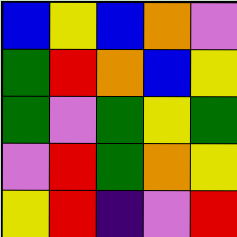[["blue", "yellow", "blue", "orange", "violet"], ["green", "red", "orange", "blue", "yellow"], ["green", "violet", "green", "yellow", "green"], ["violet", "red", "green", "orange", "yellow"], ["yellow", "red", "indigo", "violet", "red"]]